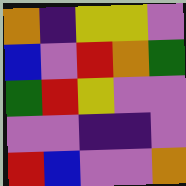[["orange", "indigo", "yellow", "yellow", "violet"], ["blue", "violet", "red", "orange", "green"], ["green", "red", "yellow", "violet", "violet"], ["violet", "violet", "indigo", "indigo", "violet"], ["red", "blue", "violet", "violet", "orange"]]